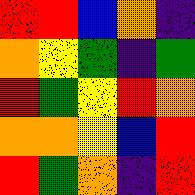[["red", "red", "blue", "orange", "indigo"], ["orange", "yellow", "green", "indigo", "green"], ["red", "green", "yellow", "red", "orange"], ["orange", "orange", "yellow", "blue", "red"], ["red", "green", "orange", "indigo", "red"]]